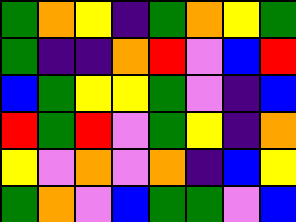[["green", "orange", "yellow", "indigo", "green", "orange", "yellow", "green"], ["green", "indigo", "indigo", "orange", "red", "violet", "blue", "red"], ["blue", "green", "yellow", "yellow", "green", "violet", "indigo", "blue"], ["red", "green", "red", "violet", "green", "yellow", "indigo", "orange"], ["yellow", "violet", "orange", "violet", "orange", "indigo", "blue", "yellow"], ["green", "orange", "violet", "blue", "green", "green", "violet", "blue"]]